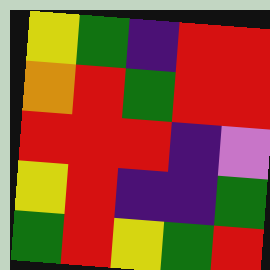[["yellow", "green", "indigo", "red", "red"], ["orange", "red", "green", "red", "red"], ["red", "red", "red", "indigo", "violet"], ["yellow", "red", "indigo", "indigo", "green"], ["green", "red", "yellow", "green", "red"]]